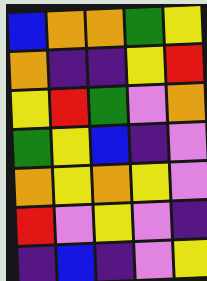[["blue", "orange", "orange", "green", "yellow"], ["orange", "indigo", "indigo", "yellow", "red"], ["yellow", "red", "green", "violet", "orange"], ["green", "yellow", "blue", "indigo", "violet"], ["orange", "yellow", "orange", "yellow", "violet"], ["red", "violet", "yellow", "violet", "indigo"], ["indigo", "blue", "indigo", "violet", "yellow"]]